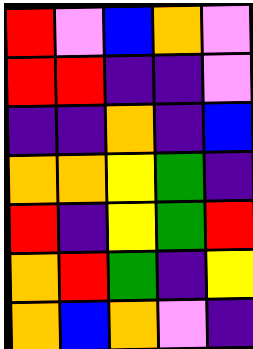[["red", "violet", "blue", "orange", "violet"], ["red", "red", "indigo", "indigo", "violet"], ["indigo", "indigo", "orange", "indigo", "blue"], ["orange", "orange", "yellow", "green", "indigo"], ["red", "indigo", "yellow", "green", "red"], ["orange", "red", "green", "indigo", "yellow"], ["orange", "blue", "orange", "violet", "indigo"]]